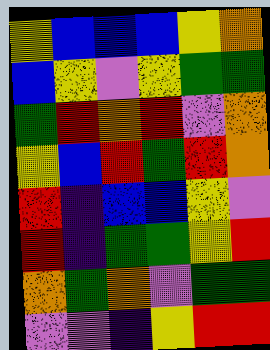[["yellow", "blue", "blue", "blue", "yellow", "orange"], ["blue", "yellow", "violet", "yellow", "green", "green"], ["green", "red", "orange", "red", "violet", "orange"], ["yellow", "blue", "red", "green", "red", "orange"], ["red", "indigo", "blue", "blue", "yellow", "violet"], ["red", "indigo", "green", "green", "yellow", "red"], ["orange", "green", "orange", "violet", "green", "green"], ["violet", "violet", "indigo", "yellow", "red", "red"]]